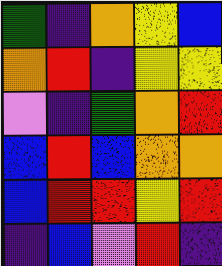[["green", "indigo", "orange", "yellow", "blue"], ["orange", "red", "indigo", "yellow", "yellow"], ["violet", "indigo", "green", "orange", "red"], ["blue", "red", "blue", "orange", "orange"], ["blue", "red", "red", "yellow", "red"], ["indigo", "blue", "violet", "red", "indigo"]]